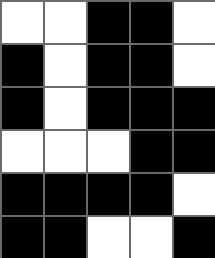[["white", "white", "black", "black", "white"], ["black", "white", "black", "black", "white"], ["black", "white", "black", "black", "black"], ["white", "white", "white", "black", "black"], ["black", "black", "black", "black", "white"], ["black", "black", "white", "white", "black"]]